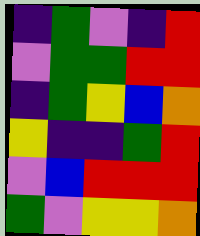[["indigo", "green", "violet", "indigo", "red"], ["violet", "green", "green", "red", "red"], ["indigo", "green", "yellow", "blue", "orange"], ["yellow", "indigo", "indigo", "green", "red"], ["violet", "blue", "red", "red", "red"], ["green", "violet", "yellow", "yellow", "orange"]]